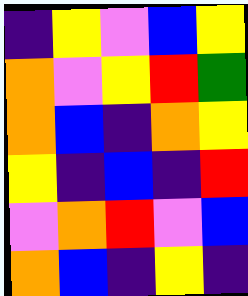[["indigo", "yellow", "violet", "blue", "yellow"], ["orange", "violet", "yellow", "red", "green"], ["orange", "blue", "indigo", "orange", "yellow"], ["yellow", "indigo", "blue", "indigo", "red"], ["violet", "orange", "red", "violet", "blue"], ["orange", "blue", "indigo", "yellow", "indigo"]]